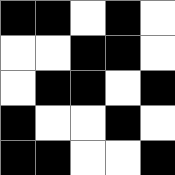[["black", "black", "white", "black", "white"], ["white", "white", "black", "black", "white"], ["white", "black", "black", "white", "black"], ["black", "white", "white", "black", "white"], ["black", "black", "white", "white", "black"]]